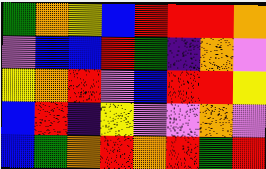[["green", "orange", "yellow", "blue", "red", "red", "red", "orange"], ["violet", "blue", "blue", "red", "green", "indigo", "orange", "violet"], ["yellow", "orange", "red", "violet", "blue", "red", "red", "yellow"], ["blue", "red", "indigo", "yellow", "violet", "violet", "orange", "violet"], ["blue", "green", "orange", "red", "orange", "red", "green", "red"]]